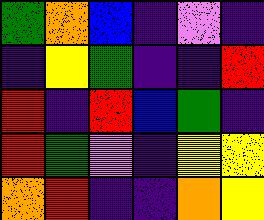[["green", "orange", "blue", "indigo", "violet", "indigo"], ["indigo", "yellow", "green", "indigo", "indigo", "red"], ["red", "indigo", "red", "blue", "green", "indigo"], ["red", "green", "violet", "indigo", "yellow", "yellow"], ["orange", "red", "indigo", "indigo", "orange", "yellow"]]